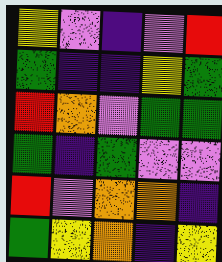[["yellow", "violet", "indigo", "violet", "red"], ["green", "indigo", "indigo", "yellow", "green"], ["red", "orange", "violet", "green", "green"], ["green", "indigo", "green", "violet", "violet"], ["red", "violet", "orange", "orange", "indigo"], ["green", "yellow", "orange", "indigo", "yellow"]]